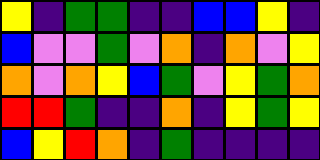[["yellow", "indigo", "green", "green", "indigo", "indigo", "blue", "blue", "yellow", "indigo"], ["blue", "violet", "violet", "green", "violet", "orange", "indigo", "orange", "violet", "yellow"], ["orange", "violet", "orange", "yellow", "blue", "green", "violet", "yellow", "green", "orange"], ["red", "red", "green", "indigo", "indigo", "orange", "indigo", "yellow", "green", "yellow"], ["blue", "yellow", "red", "orange", "indigo", "green", "indigo", "indigo", "indigo", "indigo"]]